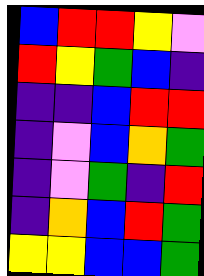[["blue", "red", "red", "yellow", "violet"], ["red", "yellow", "green", "blue", "indigo"], ["indigo", "indigo", "blue", "red", "red"], ["indigo", "violet", "blue", "orange", "green"], ["indigo", "violet", "green", "indigo", "red"], ["indigo", "orange", "blue", "red", "green"], ["yellow", "yellow", "blue", "blue", "green"]]